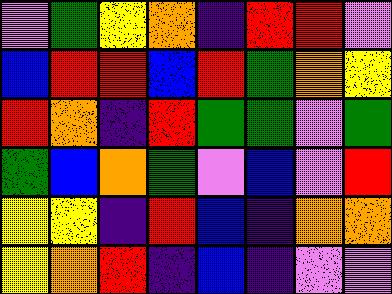[["violet", "green", "yellow", "orange", "indigo", "red", "red", "violet"], ["blue", "red", "red", "blue", "red", "green", "orange", "yellow"], ["red", "orange", "indigo", "red", "green", "green", "violet", "green"], ["green", "blue", "orange", "green", "violet", "blue", "violet", "red"], ["yellow", "yellow", "indigo", "red", "blue", "indigo", "orange", "orange"], ["yellow", "orange", "red", "indigo", "blue", "indigo", "violet", "violet"]]